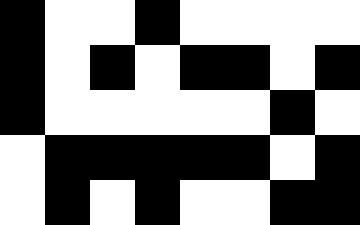[["black", "white", "white", "black", "white", "white", "white", "white"], ["black", "white", "black", "white", "black", "black", "white", "black"], ["black", "white", "white", "white", "white", "white", "black", "white"], ["white", "black", "black", "black", "black", "black", "white", "black"], ["white", "black", "white", "black", "white", "white", "black", "black"]]